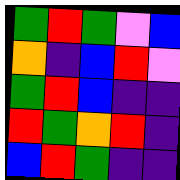[["green", "red", "green", "violet", "blue"], ["orange", "indigo", "blue", "red", "violet"], ["green", "red", "blue", "indigo", "indigo"], ["red", "green", "orange", "red", "indigo"], ["blue", "red", "green", "indigo", "indigo"]]